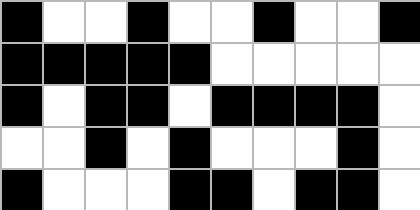[["black", "white", "white", "black", "white", "white", "black", "white", "white", "black"], ["black", "black", "black", "black", "black", "white", "white", "white", "white", "white"], ["black", "white", "black", "black", "white", "black", "black", "black", "black", "white"], ["white", "white", "black", "white", "black", "white", "white", "white", "black", "white"], ["black", "white", "white", "white", "black", "black", "white", "black", "black", "white"]]